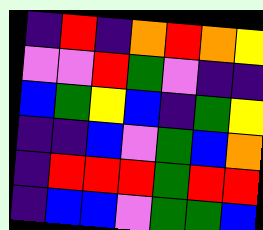[["indigo", "red", "indigo", "orange", "red", "orange", "yellow"], ["violet", "violet", "red", "green", "violet", "indigo", "indigo"], ["blue", "green", "yellow", "blue", "indigo", "green", "yellow"], ["indigo", "indigo", "blue", "violet", "green", "blue", "orange"], ["indigo", "red", "red", "red", "green", "red", "red"], ["indigo", "blue", "blue", "violet", "green", "green", "blue"]]